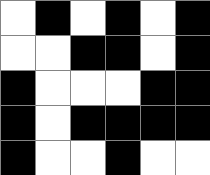[["white", "black", "white", "black", "white", "black"], ["white", "white", "black", "black", "white", "black"], ["black", "white", "white", "white", "black", "black"], ["black", "white", "black", "black", "black", "black"], ["black", "white", "white", "black", "white", "white"]]